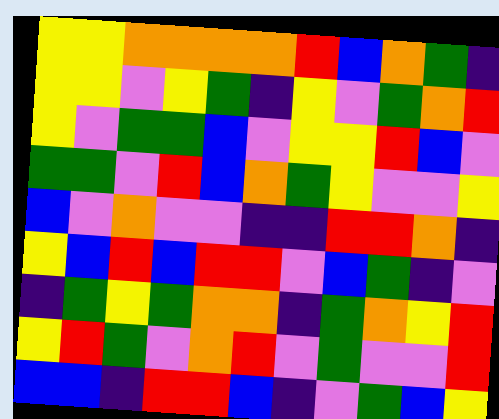[["yellow", "yellow", "orange", "orange", "orange", "orange", "red", "blue", "orange", "green", "indigo"], ["yellow", "yellow", "violet", "yellow", "green", "indigo", "yellow", "violet", "green", "orange", "red"], ["yellow", "violet", "green", "green", "blue", "violet", "yellow", "yellow", "red", "blue", "violet"], ["green", "green", "violet", "red", "blue", "orange", "green", "yellow", "violet", "violet", "yellow"], ["blue", "violet", "orange", "violet", "violet", "indigo", "indigo", "red", "red", "orange", "indigo"], ["yellow", "blue", "red", "blue", "red", "red", "violet", "blue", "green", "indigo", "violet"], ["indigo", "green", "yellow", "green", "orange", "orange", "indigo", "green", "orange", "yellow", "red"], ["yellow", "red", "green", "violet", "orange", "red", "violet", "green", "violet", "violet", "red"], ["blue", "blue", "indigo", "red", "red", "blue", "indigo", "violet", "green", "blue", "yellow"]]